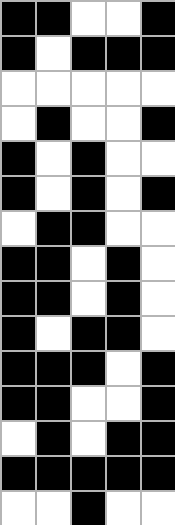[["black", "black", "white", "white", "black"], ["black", "white", "black", "black", "black"], ["white", "white", "white", "white", "white"], ["white", "black", "white", "white", "black"], ["black", "white", "black", "white", "white"], ["black", "white", "black", "white", "black"], ["white", "black", "black", "white", "white"], ["black", "black", "white", "black", "white"], ["black", "black", "white", "black", "white"], ["black", "white", "black", "black", "white"], ["black", "black", "black", "white", "black"], ["black", "black", "white", "white", "black"], ["white", "black", "white", "black", "black"], ["black", "black", "black", "black", "black"], ["white", "white", "black", "white", "white"]]